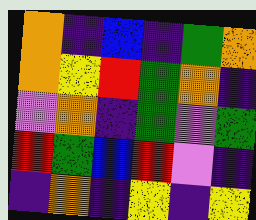[["orange", "indigo", "blue", "indigo", "green", "orange"], ["orange", "yellow", "red", "green", "orange", "indigo"], ["violet", "orange", "indigo", "green", "violet", "green"], ["red", "green", "blue", "red", "violet", "indigo"], ["indigo", "orange", "indigo", "yellow", "indigo", "yellow"]]